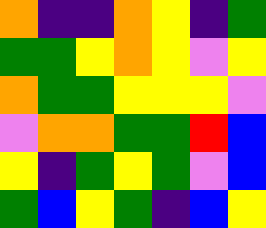[["orange", "indigo", "indigo", "orange", "yellow", "indigo", "green"], ["green", "green", "yellow", "orange", "yellow", "violet", "yellow"], ["orange", "green", "green", "yellow", "yellow", "yellow", "violet"], ["violet", "orange", "orange", "green", "green", "red", "blue"], ["yellow", "indigo", "green", "yellow", "green", "violet", "blue"], ["green", "blue", "yellow", "green", "indigo", "blue", "yellow"]]